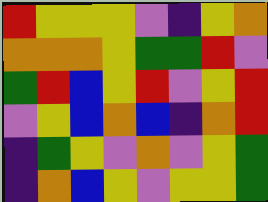[["red", "yellow", "yellow", "yellow", "violet", "indigo", "yellow", "orange"], ["orange", "orange", "orange", "yellow", "green", "green", "red", "violet"], ["green", "red", "blue", "yellow", "red", "violet", "yellow", "red"], ["violet", "yellow", "blue", "orange", "blue", "indigo", "orange", "red"], ["indigo", "green", "yellow", "violet", "orange", "violet", "yellow", "green"], ["indigo", "orange", "blue", "yellow", "violet", "yellow", "yellow", "green"]]